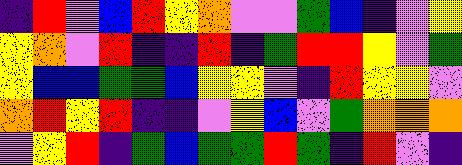[["indigo", "red", "violet", "blue", "red", "yellow", "orange", "violet", "violet", "green", "blue", "indigo", "violet", "yellow"], ["yellow", "orange", "violet", "red", "indigo", "indigo", "red", "indigo", "green", "red", "red", "yellow", "violet", "green"], ["yellow", "blue", "blue", "green", "green", "blue", "yellow", "yellow", "violet", "indigo", "red", "yellow", "yellow", "violet"], ["orange", "red", "yellow", "red", "indigo", "indigo", "violet", "yellow", "blue", "violet", "green", "orange", "orange", "orange"], ["violet", "yellow", "red", "indigo", "green", "blue", "green", "green", "red", "green", "indigo", "red", "violet", "indigo"]]